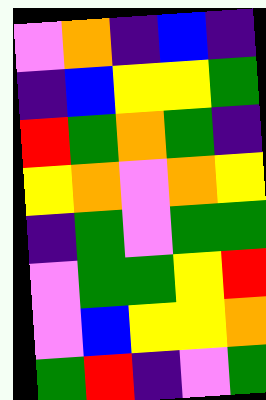[["violet", "orange", "indigo", "blue", "indigo"], ["indigo", "blue", "yellow", "yellow", "green"], ["red", "green", "orange", "green", "indigo"], ["yellow", "orange", "violet", "orange", "yellow"], ["indigo", "green", "violet", "green", "green"], ["violet", "green", "green", "yellow", "red"], ["violet", "blue", "yellow", "yellow", "orange"], ["green", "red", "indigo", "violet", "green"]]